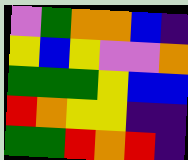[["violet", "green", "orange", "orange", "blue", "indigo"], ["yellow", "blue", "yellow", "violet", "violet", "orange"], ["green", "green", "green", "yellow", "blue", "blue"], ["red", "orange", "yellow", "yellow", "indigo", "indigo"], ["green", "green", "red", "orange", "red", "indigo"]]